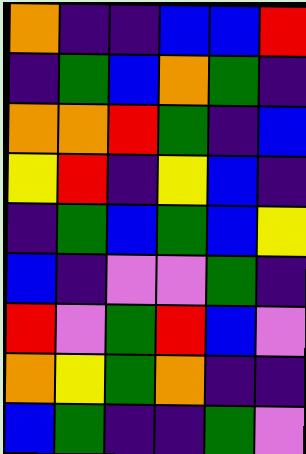[["orange", "indigo", "indigo", "blue", "blue", "red"], ["indigo", "green", "blue", "orange", "green", "indigo"], ["orange", "orange", "red", "green", "indigo", "blue"], ["yellow", "red", "indigo", "yellow", "blue", "indigo"], ["indigo", "green", "blue", "green", "blue", "yellow"], ["blue", "indigo", "violet", "violet", "green", "indigo"], ["red", "violet", "green", "red", "blue", "violet"], ["orange", "yellow", "green", "orange", "indigo", "indigo"], ["blue", "green", "indigo", "indigo", "green", "violet"]]